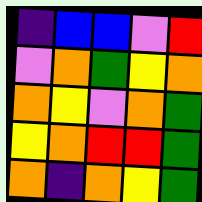[["indigo", "blue", "blue", "violet", "red"], ["violet", "orange", "green", "yellow", "orange"], ["orange", "yellow", "violet", "orange", "green"], ["yellow", "orange", "red", "red", "green"], ["orange", "indigo", "orange", "yellow", "green"]]